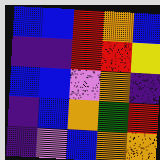[["blue", "blue", "red", "orange", "blue"], ["indigo", "indigo", "red", "red", "yellow"], ["blue", "blue", "violet", "orange", "indigo"], ["indigo", "blue", "orange", "green", "red"], ["indigo", "violet", "blue", "orange", "orange"]]